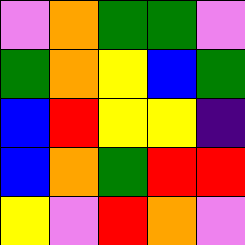[["violet", "orange", "green", "green", "violet"], ["green", "orange", "yellow", "blue", "green"], ["blue", "red", "yellow", "yellow", "indigo"], ["blue", "orange", "green", "red", "red"], ["yellow", "violet", "red", "orange", "violet"]]